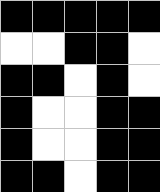[["black", "black", "black", "black", "black"], ["white", "white", "black", "black", "white"], ["black", "black", "white", "black", "white"], ["black", "white", "white", "black", "black"], ["black", "white", "white", "black", "black"], ["black", "black", "white", "black", "black"]]